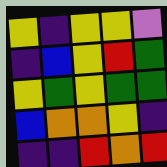[["yellow", "indigo", "yellow", "yellow", "violet"], ["indigo", "blue", "yellow", "red", "green"], ["yellow", "green", "yellow", "green", "green"], ["blue", "orange", "orange", "yellow", "indigo"], ["indigo", "indigo", "red", "orange", "red"]]